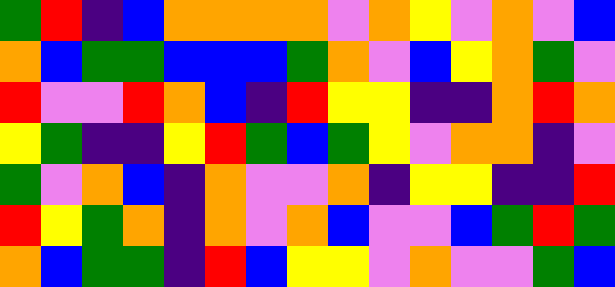[["green", "red", "indigo", "blue", "orange", "orange", "orange", "orange", "violet", "orange", "yellow", "violet", "orange", "violet", "blue"], ["orange", "blue", "green", "green", "blue", "blue", "blue", "green", "orange", "violet", "blue", "yellow", "orange", "green", "violet"], ["red", "violet", "violet", "red", "orange", "blue", "indigo", "red", "yellow", "yellow", "indigo", "indigo", "orange", "red", "orange"], ["yellow", "green", "indigo", "indigo", "yellow", "red", "green", "blue", "green", "yellow", "violet", "orange", "orange", "indigo", "violet"], ["green", "violet", "orange", "blue", "indigo", "orange", "violet", "violet", "orange", "indigo", "yellow", "yellow", "indigo", "indigo", "red"], ["red", "yellow", "green", "orange", "indigo", "orange", "violet", "orange", "blue", "violet", "violet", "blue", "green", "red", "green"], ["orange", "blue", "green", "green", "indigo", "red", "blue", "yellow", "yellow", "violet", "orange", "violet", "violet", "green", "blue"]]